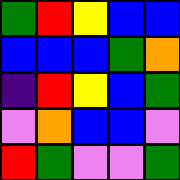[["green", "red", "yellow", "blue", "blue"], ["blue", "blue", "blue", "green", "orange"], ["indigo", "red", "yellow", "blue", "green"], ["violet", "orange", "blue", "blue", "violet"], ["red", "green", "violet", "violet", "green"]]